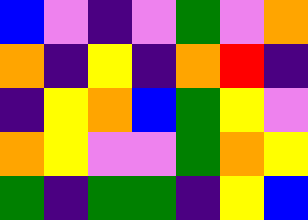[["blue", "violet", "indigo", "violet", "green", "violet", "orange"], ["orange", "indigo", "yellow", "indigo", "orange", "red", "indigo"], ["indigo", "yellow", "orange", "blue", "green", "yellow", "violet"], ["orange", "yellow", "violet", "violet", "green", "orange", "yellow"], ["green", "indigo", "green", "green", "indigo", "yellow", "blue"]]